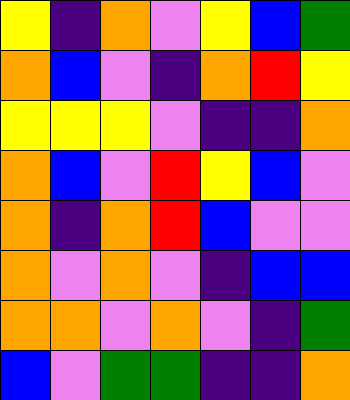[["yellow", "indigo", "orange", "violet", "yellow", "blue", "green"], ["orange", "blue", "violet", "indigo", "orange", "red", "yellow"], ["yellow", "yellow", "yellow", "violet", "indigo", "indigo", "orange"], ["orange", "blue", "violet", "red", "yellow", "blue", "violet"], ["orange", "indigo", "orange", "red", "blue", "violet", "violet"], ["orange", "violet", "orange", "violet", "indigo", "blue", "blue"], ["orange", "orange", "violet", "orange", "violet", "indigo", "green"], ["blue", "violet", "green", "green", "indigo", "indigo", "orange"]]